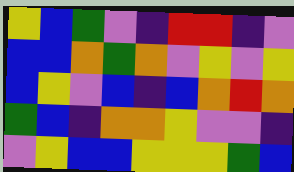[["yellow", "blue", "green", "violet", "indigo", "red", "red", "indigo", "violet"], ["blue", "blue", "orange", "green", "orange", "violet", "yellow", "violet", "yellow"], ["blue", "yellow", "violet", "blue", "indigo", "blue", "orange", "red", "orange"], ["green", "blue", "indigo", "orange", "orange", "yellow", "violet", "violet", "indigo"], ["violet", "yellow", "blue", "blue", "yellow", "yellow", "yellow", "green", "blue"]]